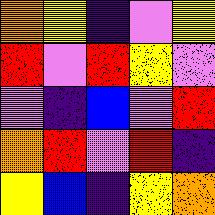[["orange", "yellow", "indigo", "violet", "yellow"], ["red", "violet", "red", "yellow", "violet"], ["violet", "indigo", "blue", "violet", "red"], ["orange", "red", "violet", "red", "indigo"], ["yellow", "blue", "indigo", "yellow", "orange"]]